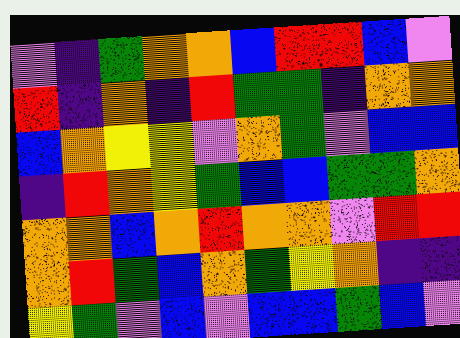[["violet", "indigo", "green", "orange", "orange", "blue", "red", "red", "blue", "violet"], ["red", "indigo", "orange", "indigo", "red", "green", "green", "indigo", "orange", "orange"], ["blue", "orange", "yellow", "yellow", "violet", "orange", "green", "violet", "blue", "blue"], ["indigo", "red", "orange", "yellow", "green", "blue", "blue", "green", "green", "orange"], ["orange", "orange", "blue", "orange", "red", "orange", "orange", "violet", "red", "red"], ["orange", "red", "green", "blue", "orange", "green", "yellow", "orange", "indigo", "indigo"], ["yellow", "green", "violet", "blue", "violet", "blue", "blue", "green", "blue", "violet"]]